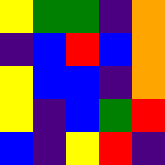[["yellow", "green", "green", "indigo", "orange"], ["indigo", "blue", "red", "blue", "orange"], ["yellow", "blue", "blue", "indigo", "orange"], ["yellow", "indigo", "blue", "green", "red"], ["blue", "indigo", "yellow", "red", "indigo"]]